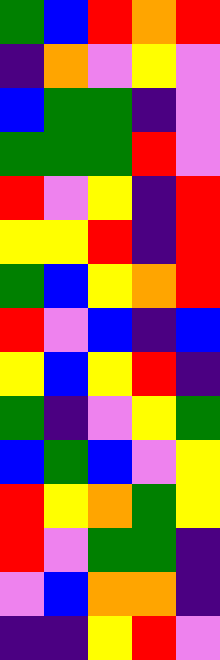[["green", "blue", "red", "orange", "red"], ["indigo", "orange", "violet", "yellow", "violet"], ["blue", "green", "green", "indigo", "violet"], ["green", "green", "green", "red", "violet"], ["red", "violet", "yellow", "indigo", "red"], ["yellow", "yellow", "red", "indigo", "red"], ["green", "blue", "yellow", "orange", "red"], ["red", "violet", "blue", "indigo", "blue"], ["yellow", "blue", "yellow", "red", "indigo"], ["green", "indigo", "violet", "yellow", "green"], ["blue", "green", "blue", "violet", "yellow"], ["red", "yellow", "orange", "green", "yellow"], ["red", "violet", "green", "green", "indigo"], ["violet", "blue", "orange", "orange", "indigo"], ["indigo", "indigo", "yellow", "red", "violet"]]